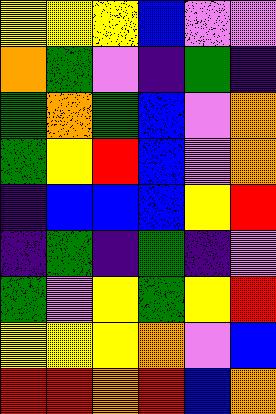[["yellow", "yellow", "yellow", "blue", "violet", "violet"], ["orange", "green", "violet", "indigo", "green", "indigo"], ["green", "orange", "green", "blue", "violet", "orange"], ["green", "yellow", "red", "blue", "violet", "orange"], ["indigo", "blue", "blue", "blue", "yellow", "red"], ["indigo", "green", "indigo", "green", "indigo", "violet"], ["green", "violet", "yellow", "green", "yellow", "red"], ["yellow", "yellow", "yellow", "orange", "violet", "blue"], ["red", "red", "orange", "red", "blue", "orange"]]